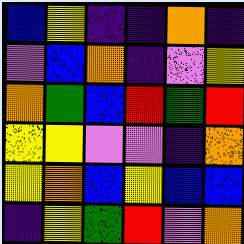[["blue", "yellow", "indigo", "indigo", "orange", "indigo"], ["violet", "blue", "orange", "indigo", "violet", "yellow"], ["orange", "green", "blue", "red", "green", "red"], ["yellow", "yellow", "violet", "violet", "indigo", "orange"], ["yellow", "orange", "blue", "yellow", "blue", "blue"], ["indigo", "yellow", "green", "red", "violet", "orange"]]